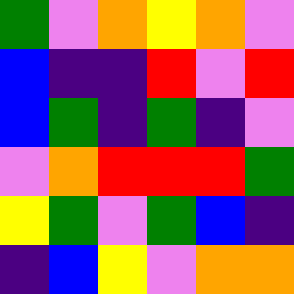[["green", "violet", "orange", "yellow", "orange", "violet"], ["blue", "indigo", "indigo", "red", "violet", "red"], ["blue", "green", "indigo", "green", "indigo", "violet"], ["violet", "orange", "red", "red", "red", "green"], ["yellow", "green", "violet", "green", "blue", "indigo"], ["indigo", "blue", "yellow", "violet", "orange", "orange"]]